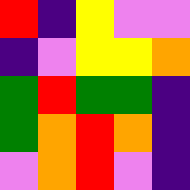[["red", "indigo", "yellow", "violet", "violet"], ["indigo", "violet", "yellow", "yellow", "orange"], ["green", "red", "green", "green", "indigo"], ["green", "orange", "red", "orange", "indigo"], ["violet", "orange", "red", "violet", "indigo"]]